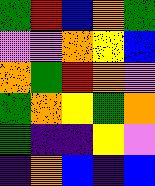[["green", "red", "blue", "orange", "green"], ["violet", "violet", "orange", "yellow", "blue"], ["orange", "green", "red", "orange", "violet"], ["green", "orange", "yellow", "green", "orange"], ["green", "indigo", "indigo", "yellow", "violet"], ["indigo", "orange", "blue", "indigo", "blue"]]